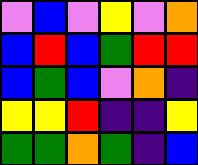[["violet", "blue", "violet", "yellow", "violet", "orange"], ["blue", "red", "blue", "green", "red", "red"], ["blue", "green", "blue", "violet", "orange", "indigo"], ["yellow", "yellow", "red", "indigo", "indigo", "yellow"], ["green", "green", "orange", "green", "indigo", "blue"]]